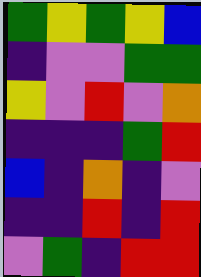[["green", "yellow", "green", "yellow", "blue"], ["indigo", "violet", "violet", "green", "green"], ["yellow", "violet", "red", "violet", "orange"], ["indigo", "indigo", "indigo", "green", "red"], ["blue", "indigo", "orange", "indigo", "violet"], ["indigo", "indigo", "red", "indigo", "red"], ["violet", "green", "indigo", "red", "red"]]